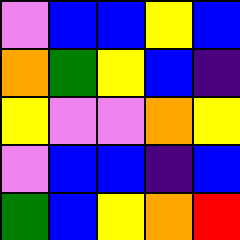[["violet", "blue", "blue", "yellow", "blue"], ["orange", "green", "yellow", "blue", "indigo"], ["yellow", "violet", "violet", "orange", "yellow"], ["violet", "blue", "blue", "indigo", "blue"], ["green", "blue", "yellow", "orange", "red"]]